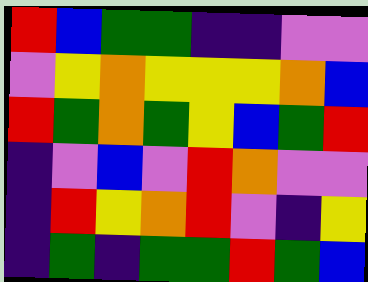[["red", "blue", "green", "green", "indigo", "indigo", "violet", "violet"], ["violet", "yellow", "orange", "yellow", "yellow", "yellow", "orange", "blue"], ["red", "green", "orange", "green", "yellow", "blue", "green", "red"], ["indigo", "violet", "blue", "violet", "red", "orange", "violet", "violet"], ["indigo", "red", "yellow", "orange", "red", "violet", "indigo", "yellow"], ["indigo", "green", "indigo", "green", "green", "red", "green", "blue"]]